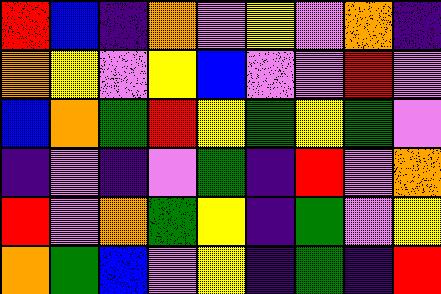[["red", "blue", "indigo", "orange", "violet", "yellow", "violet", "orange", "indigo"], ["orange", "yellow", "violet", "yellow", "blue", "violet", "violet", "red", "violet"], ["blue", "orange", "green", "red", "yellow", "green", "yellow", "green", "violet"], ["indigo", "violet", "indigo", "violet", "green", "indigo", "red", "violet", "orange"], ["red", "violet", "orange", "green", "yellow", "indigo", "green", "violet", "yellow"], ["orange", "green", "blue", "violet", "yellow", "indigo", "green", "indigo", "red"]]